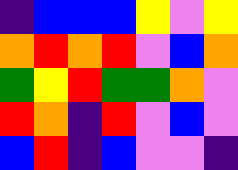[["indigo", "blue", "blue", "blue", "yellow", "violet", "yellow"], ["orange", "red", "orange", "red", "violet", "blue", "orange"], ["green", "yellow", "red", "green", "green", "orange", "violet"], ["red", "orange", "indigo", "red", "violet", "blue", "violet"], ["blue", "red", "indigo", "blue", "violet", "violet", "indigo"]]